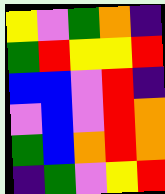[["yellow", "violet", "green", "orange", "indigo"], ["green", "red", "yellow", "yellow", "red"], ["blue", "blue", "violet", "red", "indigo"], ["violet", "blue", "violet", "red", "orange"], ["green", "blue", "orange", "red", "orange"], ["indigo", "green", "violet", "yellow", "red"]]